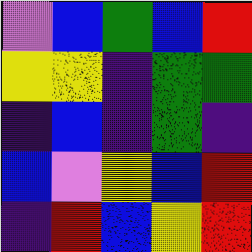[["violet", "blue", "green", "blue", "red"], ["yellow", "yellow", "indigo", "green", "green"], ["indigo", "blue", "indigo", "green", "indigo"], ["blue", "violet", "yellow", "blue", "red"], ["indigo", "red", "blue", "yellow", "red"]]